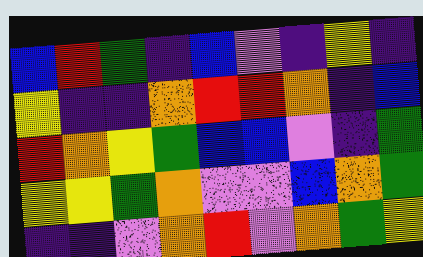[["blue", "red", "green", "indigo", "blue", "violet", "indigo", "yellow", "indigo"], ["yellow", "indigo", "indigo", "orange", "red", "red", "orange", "indigo", "blue"], ["red", "orange", "yellow", "green", "blue", "blue", "violet", "indigo", "green"], ["yellow", "yellow", "green", "orange", "violet", "violet", "blue", "orange", "green"], ["indigo", "indigo", "violet", "orange", "red", "violet", "orange", "green", "yellow"]]